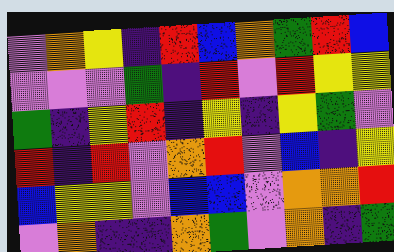[["violet", "orange", "yellow", "indigo", "red", "blue", "orange", "green", "red", "blue"], ["violet", "violet", "violet", "green", "indigo", "red", "violet", "red", "yellow", "yellow"], ["green", "indigo", "yellow", "red", "indigo", "yellow", "indigo", "yellow", "green", "violet"], ["red", "indigo", "red", "violet", "orange", "red", "violet", "blue", "indigo", "yellow"], ["blue", "yellow", "yellow", "violet", "blue", "blue", "violet", "orange", "orange", "red"], ["violet", "orange", "indigo", "indigo", "orange", "green", "violet", "orange", "indigo", "green"]]